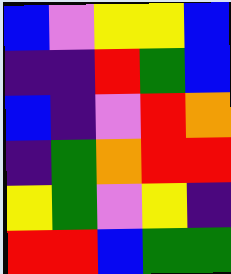[["blue", "violet", "yellow", "yellow", "blue"], ["indigo", "indigo", "red", "green", "blue"], ["blue", "indigo", "violet", "red", "orange"], ["indigo", "green", "orange", "red", "red"], ["yellow", "green", "violet", "yellow", "indigo"], ["red", "red", "blue", "green", "green"]]